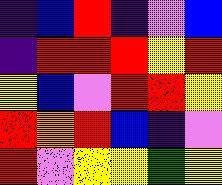[["indigo", "blue", "red", "indigo", "violet", "blue"], ["indigo", "red", "red", "red", "yellow", "red"], ["yellow", "blue", "violet", "red", "red", "yellow"], ["red", "orange", "red", "blue", "indigo", "violet"], ["red", "violet", "yellow", "yellow", "green", "yellow"]]